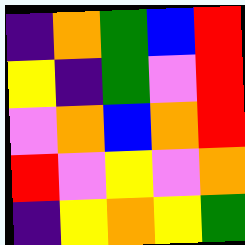[["indigo", "orange", "green", "blue", "red"], ["yellow", "indigo", "green", "violet", "red"], ["violet", "orange", "blue", "orange", "red"], ["red", "violet", "yellow", "violet", "orange"], ["indigo", "yellow", "orange", "yellow", "green"]]